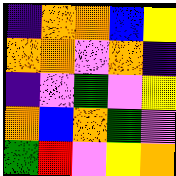[["indigo", "orange", "orange", "blue", "yellow"], ["orange", "orange", "violet", "orange", "indigo"], ["indigo", "violet", "green", "violet", "yellow"], ["orange", "blue", "orange", "green", "violet"], ["green", "red", "violet", "yellow", "orange"]]